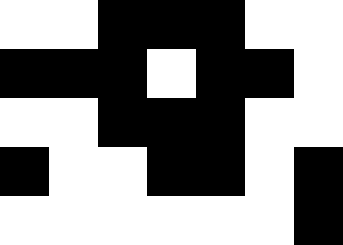[["white", "white", "black", "black", "black", "white", "white"], ["black", "black", "black", "white", "black", "black", "white"], ["white", "white", "black", "black", "black", "white", "white"], ["black", "white", "white", "black", "black", "white", "black"], ["white", "white", "white", "white", "white", "white", "black"]]